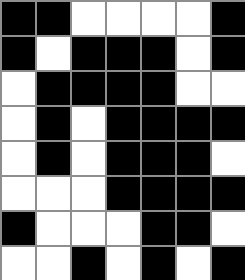[["black", "black", "white", "white", "white", "white", "black"], ["black", "white", "black", "black", "black", "white", "black"], ["white", "black", "black", "black", "black", "white", "white"], ["white", "black", "white", "black", "black", "black", "black"], ["white", "black", "white", "black", "black", "black", "white"], ["white", "white", "white", "black", "black", "black", "black"], ["black", "white", "white", "white", "black", "black", "white"], ["white", "white", "black", "white", "black", "white", "black"]]